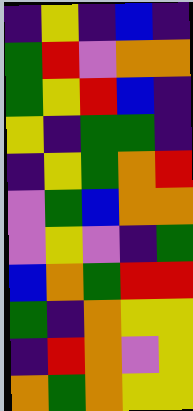[["indigo", "yellow", "indigo", "blue", "indigo"], ["green", "red", "violet", "orange", "orange"], ["green", "yellow", "red", "blue", "indigo"], ["yellow", "indigo", "green", "green", "indigo"], ["indigo", "yellow", "green", "orange", "red"], ["violet", "green", "blue", "orange", "orange"], ["violet", "yellow", "violet", "indigo", "green"], ["blue", "orange", "green", "red", "red"], ["green", "indigo", "orange", "yellow", "yellow"], ["indigo", "red", "orange", "violet", "yellow"], ["orange", "green", "orange", "yellow", "yellow"]]